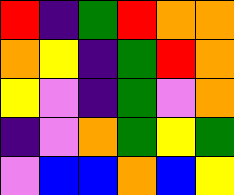[["red", "indigo", "green", "red", "orange", "orange"], ["orange", "yellow", "indigo", "green", "red", "orange"], ["yellow", "violet", "indigo", "green", "violet", "orange"], ["indigo", "violet", "orange", "green", "yellow", "green"], ["violet", "blue", "blue", "orange", "blue", "yellow"]]